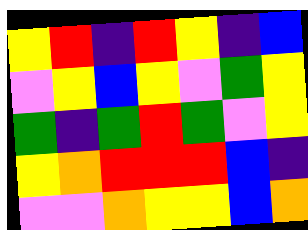[["yellow", "red", "indigo", "red", "yellow", "indigo", "blue"], ["violet", "yellow", "blue", "yellow", "violet", "green", "yellow"], ["green", "indigo", "green", "red", "green", "violet", "yellow"], ["yellow", "orange", "red", "red", "red", "blue", "indigo"], ["violet", "violet", "orange", "yellow", "yellow", "blue", "orange"]]